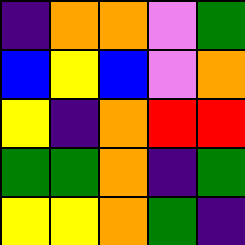[["indigo", "orange", "orange", "violet", "green"], ["blue", "yellow", "blue", "violet", "orange"], ["yellow", "indigo", "orange", "red", "red"], ["green", "green", "orange", "indigo", "green"], ["yellow", "yellow", "orange", "green", "indigo"]]